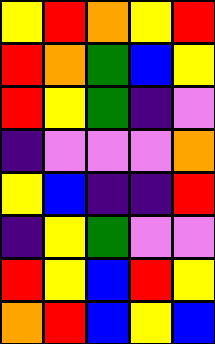[["yellow", "red", "orange", "yellow", "red"], ["red", "orange", "green", "blue", "yellow"], ["red", "yellow", "green", "indigo", "violet"], ["indigo", "violet", "violet", "violet", "orange"], ["yellow", "blue", "indigo", "indigo", "red"], ["indigo", "yellow", "green", "violet", "violet"], ["red", "yellow", "blue", "red", "yellow"], ["orange", "red", "blue", "yellow", "blue"]]